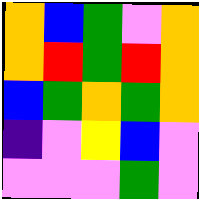[["orange", "blue", "green", "violet", "orange"], ["orange", "red", "green", "red", "orange"], ["blue", "green", "orange", "green", "orange"], ["indigo", "violet", "yellow", "blue", "violet"], ["violet", "violet", "violet", "green", "violet"]]